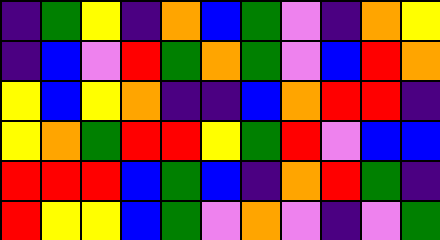[["indigo", "green", "yellow", "indigo", "orange", "blue", "green", "violet", "indigo", "orange", "yellow"], ["indigo", "blue", "violet", "red", "green", "orange", "green", "violet", "blue", "red", "orange"], ["yellow", "blue", "yellow", "orange", "indigo", "indigo", "blue", "orange", "red", "red", "indigo"], ["yellow", "orange", "green", "red", "red", "yellow", "green", "red", "violet", "blue", "blue"], ["red", "red", "red", "blue", "green", "blue", "indigo", "orange", "red", "green", "indigo"], ["red", "yellow", "yellow", "blue", "green", "violet", "orange", "violet", "indigo", "violet", "green"]]